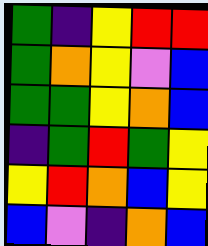[["green", "indigo", "yellow", "red", "red"], ["green", "orange", "yellow", "violet", "blue"], ["green", "green", "yellow", "orange", "blue"], ["indigo", "green", "red", "green", "yellow"], ["yellow", "red", "orange", "blue", "yellow"], ["blue", "violet", "indigo", "orange", "blue"]]